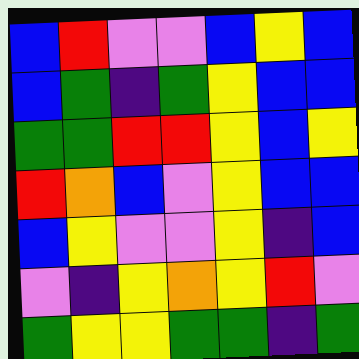[["blue", "red", "violet", "violet", "blue", "yellow", "blue"], ["blue", "green", "indigo", "green", "yellow", "blue", "blue"], ["green", "green", "red", "red", "yellow", "blue", "yellow"], ["red", "orange", "blue", "violet", "yellow", "blue", "blue"], ["blue", "yellow", "violet", "violet", "yellow", "indigo", "blue"], ["violet", "indigo", "yellow", "orange", "yellow", "red", "violet"], ["green", "yellow", "yellow", "green", "green", "indigo", "green"]]